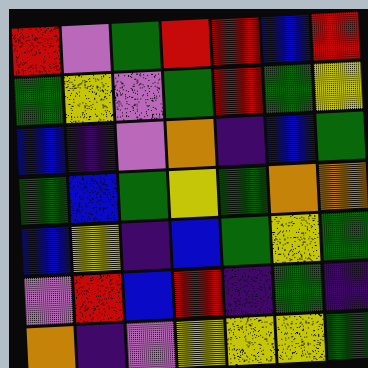[["red", "violet", "green", "red", "red", "blue", "red"], ["green", "yellow", "violet", "green", "red", "green", "yellow"], ["blue", "indigo", "violet", "orange", "indigo", "blue", "green"], ["green", "blue", "green", "yellow", "green", "orange", "orange"], ["blue", "yellow", "indigo", "blue", "green", "yellow", "green"], ["violet", "red", "blue", "red", "indigo", "green", "indigo"], ["orange", "indigo", "violet", "yellow", "yellow", "yellow", "green"]]